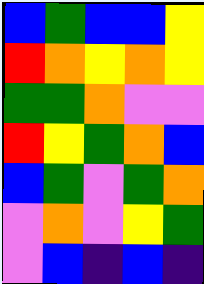[["blue", "green", "blue", "blue", "yellow"], ["red", "orange", "yellow", "orange", "yellow"], ["green", "green", "orange", "violet", "violet"], ["red", "yellow", "green", "orange", "blue"], ["blue", "green", "violet", "green", "orange"], ["violet", "orange", "violet", "yellow", "green"], ["violet", "blue", "indigo", "blue", "indigo"]]